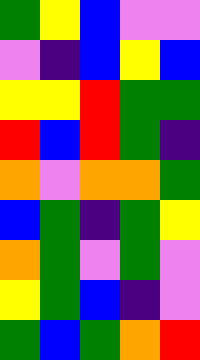[["green", "yellow", "blue", "violet", "violet"], ["violet", "indigo", "blue", "yellow", "blue"], ["yellow", "yellow", "red", "green", "green"], ["red", "blue", "red", "green", "indigo"], ["orange", "violet", "orange", "orange", "green"], ["blue", "green", "indigo", "green", "yellow"], ["orange", "green", "violet", "green", "violet"], ["yellow", "green", "blue", "indigo", "violet"], ["green", "blue", "green", "orange", "red"]]